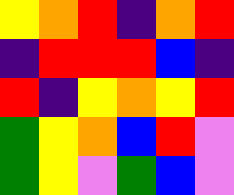[["yellow", "orange", "red", "indigo", "orange", "red"], ["indigo", "red", "red", "red", "blue", "indigo"], ["red", "indigo", "yellow", "orange", "yellow", "red"], ["green", "yellow", "orange", "blue", "red", "violet"], ["green", "yellow", "violet", "green", "blue", "violet"]]